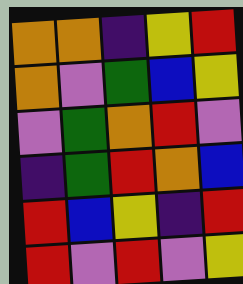[["orange", "orange", "indigo", "yellow", "red"], ["orange", "violet", "green", "blue", "yellow"], ["violet", "green", "orange", "red", "violet"], ["indigo", "green", "red", "orange", "blue"], ["red", "blue", "yellow", "indigo", "red"], ["red", "violet", "red", "violet", "yellow"]]